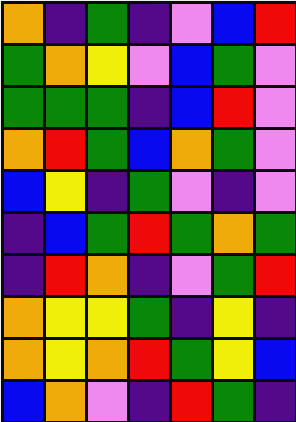[["orange", "indigo", "green", "indigo", "violet", "blue", "red"], ["green", "orange", "yellow", "violet", "blue", "green", "violet"], ["green", "green", "green", "indigo", "blue", "red", "violet"], ["orange", "red", "green", "blue", "orange", "green", "violet"], ["blue", "yellow", "indigo", "green", "violet", "indigo", "violet"], ["indigo", "blue", "green", "red", "green", "orange", "green"], ["indigo", "red", "orange", "indigo", "violet", "green", "red"], ["orange", "yellow", "yellow", "green", "indigo", "yellow", "indigo"], ["orange", "yellow", "orange", "red", "green", "yellow", "blue"], ["blue", "orange", "violet", "indigo", "red", "green", "indigo"]]